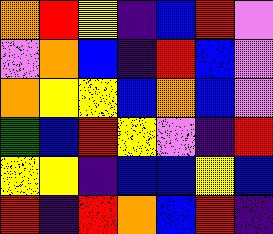[["orange", "red", "yellow", "indigo", "blue", "red", "violet"], ["violet", "orange", "blue", "indigo", "red", "blue", "violet"], ["orange", "yellow", "yellow", "blue", "orange", "blue", "violet"], ["green", "blue", "red", "yellow", "violet", "indigo", "red"], ["yellow", "yellow", "indigo", "blue", "blue", "yellow", "blue"], ["red", "indigo", "red", "orange", "blue", "red", "indigo"]]